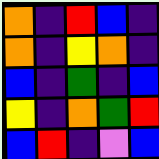[["orange", "indigo", "red", "blue", "indigo"], ["orange", "indigo", "yellow", "orange", "indigo"], ["blue", "indigo", "green", "indigo", "blue"], ["yellow", "indigo", "orange", "green", "red"], ["blue", "red", "indigo", "violet", "blue"]]